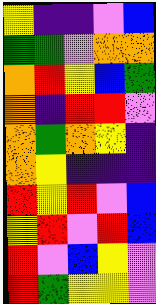[["yellow", "indigo", "indigo", "violet", "blue"], ["green", "green", "violet", "orange", "orange"], ["orange", "red", "yellow", "blue", "green"], ["orange", "indigo", "red", "red", "violet"], ["orange", "green", "orange", "yellow", "indigo"], ["orange", "yellow", "indigo", "indigo", "indigo"], ["red", "yellow", "red", "violet", "blue"], ["yellow", "red", "violet", "red", "blue"], ["red", "violet", "blue", "yellow", "violet"], ["red", "green", "yellow", "yellow", "violet"]]